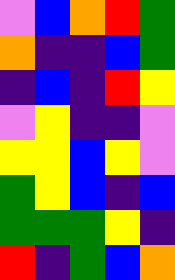[["violet", "blue", "orange", "red", "green"], ["orange", "indigo", "indigo", "blue", "green"], ["indigo", "blue", "indigo", "red", "yellow"], ["violet", "yellow", "indigo", "indigo", "violet"], ["yellow", "yellow", "blue", "yellow", "violet"], ["green", "yellow", "blue", "indigo", "blue"], ["green", "green", "green", "yellow", "indigo"], ["red", "indigo", "green", "blue", "orange"]]